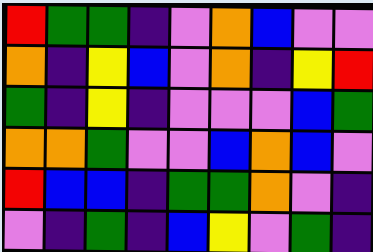[["red", "green", "green", "indigo", "violet", "orange", "blue", "violet", "violet"], ["orange", "indigo", "yellow", "blue", "violet", "orange", "indigo", "yellow", "red"], ["green", "indigo", "yellow", "indigo", "violet", "violet", "violet", "blue", "green"], ["orange", "orange", "green", "violet", "violet", "blue", "orange", "blue", "violet"], ["red", "blue", "blue", "indigo", "green", "green", "orange", "violet", "indigo"], ["violet", "indigo", "green", "indigo", "blue", "yellow", "violet", "green", "indigo"]]